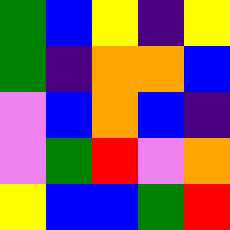[["green", "blue", "yellow", "indigo", "yellow"], ["green", "indigo", "orange", "orange", "blue"], ["violet", "blue", "orange", "blue", "indigo"], ["violet", "green", "red", "violet", "orange"], ["yellow", "blue", "blue", "green", "red"]]